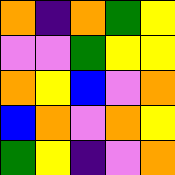[["orange", "indigo", "orange", "green", "yellow"], ["violet", "violet", "green", "yellow", "yellow"], ["orange", "yellow", "blue", "violet", "orange"], ["blue", "orange", "violet", "orange", "yellow"], ["green", "yellow", "indigo", "violet", "orange"]]